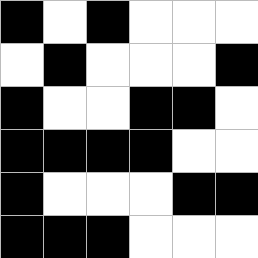[["black", "white", "black", "white", "white", "white"], ["white", "black", "white", "white", "white", "black"], ["black", "white", "white", "black", "black", "white"], ["black", "black", "black", "black", "white", "white"], ["black", "white", "white", "white", "black", "black"], ["black", "black", "black", "white", "white", "white"]]